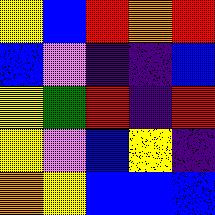[["yellow", "blue", "red", "orange", "red"], ["blue", "violet", "indigo", "indigo", "blue"], ["yellow", "green", "red", "indigo", "red"], ["yellow", "violet", "blue", "yellow", "indigo"], ["orange", "yellow", "blue", "blue", "blue"]]